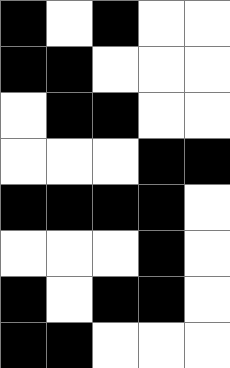[["black", "white", "black", "white", "white"], ["black", "black", "white", "white", "white"], ["white", "black", "black", "white", "white"], ["white", "white", "white", "black", "black"], ["black", "black", "black", "black", "white"], ["white", "white", "white", "black", "white"], ["black", "white", "black", "black", "white"], ["black", "black", "white", "white", "white"]]